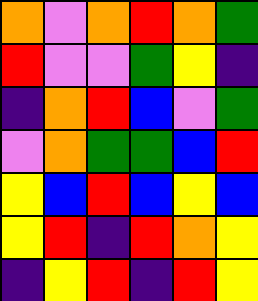[["orange", "violet", "orange", "red", "orange", "green"], ["red", "violet", "violet", "green", "yellow", "indigo"], ["indigo", "orange", "red", "blue", "violet", "green"], ["violet", "orange", "green", "green", "blue", "red"], ["yellow", "blue", "red", "blue", "yellow", "blue"], ["yellow", "red", "indigo", "red", "orange", "yellow"], ["indigo", "yellow", "red", "indigo", "red", "yellow"]]